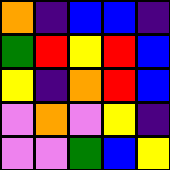[["orange", "indigo", "blue", "blue", "indigo"], ["green", "red", "yellow", "red", "blue"], ["yellow", "indigo", "orange", "red", "blue"], ["violet", "orange", "violet", "yellow", "indigo"], ["violet", "violet", "green", "blue", "yellow"]]